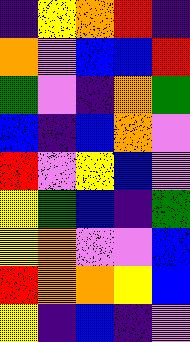[["indigo", "yellow", "orange", "red", "indigo"], ["orange", "violet", "blue", "blue", "red"], ["green", "violet", "indigo", "orange", "green"], ["blue", "indigo", "blue", "orange", "violet"], ["red", "violet", "yellow", "blue", "violet"], ["yellow", "green", "blue", "indigo", "green"], ["yellow", "orange", "violet", "violet", "blue"], ["red", "orange", "orange", "yellow", "blue"], ["yellow", "indigo", "blue", "indigo", "violet"]]